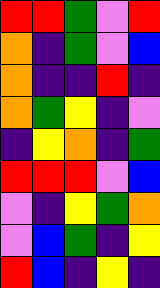[["red", "red", "green", "violet", "red"], ["orange", "indigo", "green", "violet", "blue"], ["orange", "indigo", "indigo", "red", "indigo"], ["orange", "green", "yellow", "indigo", "violet"], ["indigo", "yellow", "orange", "indigo", "green"], ["red", "red", "red", "violet", "blue"], ["violet", "indigo", "yellow", "green", "orange"], ["violet", "blue", "green", "indigo", "yellow"], ["red", "blue", "indigo", "yellow", "indigo"]]